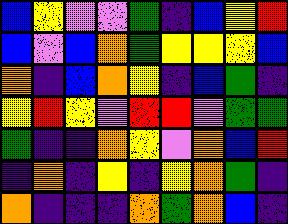[["blue", "yellow", "violet", "violet", "green", "indigo", "blue", "yellow", "red"], ["blue", "violet", "blue", "orange", "green", "yellow", "yellow", "yellow", "blue"], ["orange", "indigo", "blue", "orange", "yellow", "indigo", "blue", "green", "indigo"], ["yellow", "red", "yellow", "violet", "red", "red", "violet", "green", "green"], ["green", "indigo", "indigo", "orange", "yellow", "violet", "orange", "blue", "red"], ["indigo", "orange", "indigo", "yellow", "indigo", "yellow", "orange", "green", "indigo"], ["orange", "indigo", "indigo", "indigo", "orange", "green", "orange", "blue", "indigo"]]